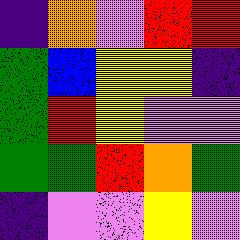[["indigo", "orange", "violet", "red", "red"], ["green", "blue", "yellow", "yellow", "indigo"], ["green", "red", "yellow", "violet", "violet"], ["green", "green", "red", "orange", "green"], ["indigo", "violet", "violet", "yellow", "violet"]]